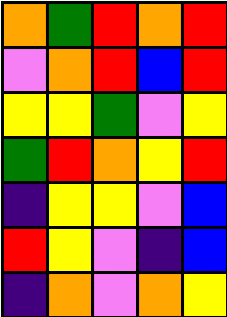[["orange", "green", "red", "orange", "red"], ["violet", "orange", "red", "blue", "red"], ["yellow", "yellow", "green", "violet", "yellow"], ["green", "red", "orange", "yellow", "red"], ["indigo", "yellow", "yellow", "violet", "blue"], ["red", "yellow", "violet", "indigo", "blue"], ["indigo", "orange", "violet", "orange", "yellow"]]